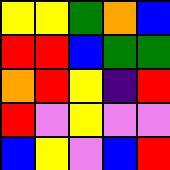[["yellow", "yellow", "green", "orange", "blue"], ["red", "red", "blue", "green", "green"], ["orange", "red", "yellow", "indigo", "red"], ["red", "violet", "yellow", "violet", "violet"], ["blue", "yellow", "violet", "blue", "red"]]